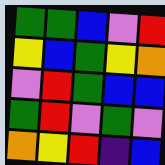[["green", "green", "blue", "violet", "red"], ["yellow", "blue", "green", "yellow", "orange"], ["violet", "red", "green", "blue", "blue"], ["green", "red", "violet", "green", "violet"], ["orange", "yellow", "red", "indigo", "blue"]]